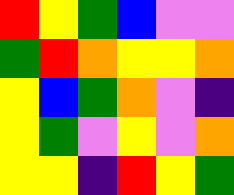[["red", "yellow", "green", "blue", "violet", "violet"], ["green", "red", "orange", "yellow", "yellow", "orange"], ["yellow", "blue", "green", "orange", "violet", "indigo"], ["yellow", "green", "violet", "yellow", "violet", "orange"], ["yellow", "yellow", "indigo", "red", "yellow", "green"]]